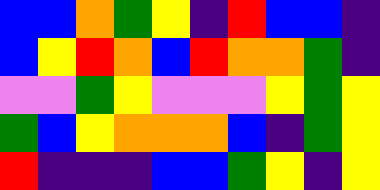[["blue", "blue", "orange", "green", "yellow", "indigo", "red", "blue", "blue", "indigo"], ["blue", "yellow", "red", "orange", "blue", "red", "orange", "orange", "green", "indigo"], ["violet", "violet", "green", "yellow", "violet", "violet", "violet", "yellow", "green", "yellow"], ["green", "blue", "yellow", "orange", "orange", "orange", "blue", "indigo", "green", "yellow"], ["red", "indigo", "indigo", "indigo", "blue", "blue", "green", "yellow", "indigo", "yellow"]]